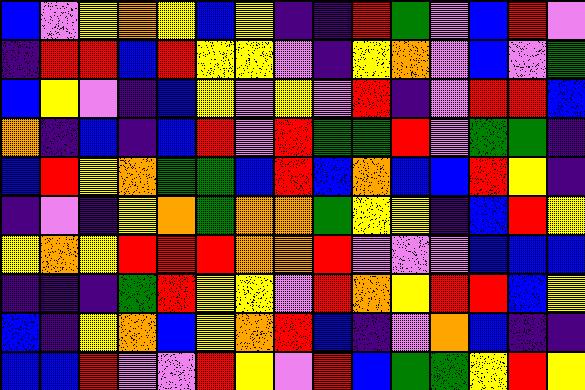[["blue", "violet", "yellow", "orange", "yellow", "blue", "yellow", "indigo", "indigo", "red", "green", "violet", "blue", "red", "violet"], ["indigo", "red", "red", "blue", "red", "yellow", "yellow", "violet", "indigo", "yellow", "orange", "violet", "blue", "violet", "green"], ["blue", "yellow", "violet", "indigo", "blue", "yellow", "violet", "yellow", "violet", "red", "indigo", "violet", "red", "red", "blue"], ["orange", "indigo", "blue", "indigo", "blue", "red", "violet", "red", "green", "green", "red", "violet", "green", "green", "indigo"], ["blue", "red", "yellow", "orange", "green", "green", "blue", "red", "blue", "orange", "blue", "blue", "red", "yellow", "indigo"], ["indigo", "violet", "indigo", "yellow", "orange", "green", "orange", "orange", "green", "yellow", "yellow", "indigo", "blue", "red", "yellow"], ["yellow", "orange", "yellow", "red", "red", "red", "orange", "orange", "red", "violet", "violet", "violet", "blue", "blue", "blue"], ["indigo", "indigo", "indigo", "green", "red", "yellow", "yellow", "violet", "red", "orange", "yellow", "red", "red", "blue", "yellow"], ["blue", "indigo", "yellow", "orange", "blue", "yellow", "orange", "red", "blue", "indigo", "violet", "orange", "blue", "indigo", "indigo"], ["blue", "blue", "red", "violet", "violet", "red", "yellow", "violet", "red", "blue", "green", "green", "yellow", "red", "yellow"]]